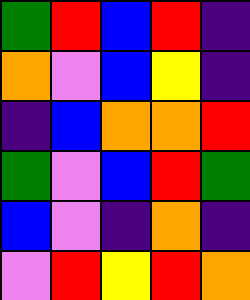[["green", "red", "blue", "red", "indigo"], ["orange", "violet", "blue", "yellow", "indigo"], ["indigo", "blue", "orange", "orange", "red"], ["green", "violet", "blue", "red", "green"], ["blue", "violet", "indigo", "orange", "indigo"], ["violet", "red", "yellow", "red", "orange"]]